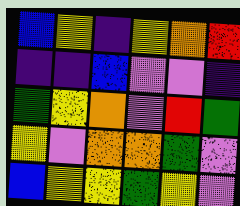[["blue", "yellow", "indigo", "yellow", "orange", "red"], ["indigo", "indigo", "blue", "violet", "violet", "indigo"], ["green", "yellow", "orange", "violet", "red", "green"], ["yellow", "violet", "orange", "orange", "green", "violet"], ["blue", "yellow", "yellow", "green", "yellow", "violet"]]